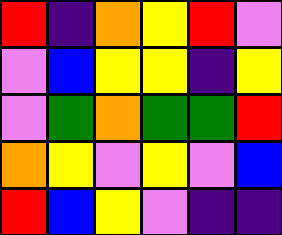[["red", "indigo", "orange", "yellow", "red", "violet"], ["violet", "blue", "yellow", "yellow", "indigo", "yellow"], ["violet", "green", "orange", "green", "green", "red"], ["orange", "yellow", "violet", "yellow", "violet", "blue"], ["red", "blue", "yellow", "violet", "indigo", "indigo"]]